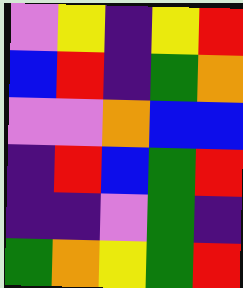[["violet", "yellow", "indigo", "yellow", "red"], ["blue", "red", "indigo", "green", "orange"], ["violet", "violet", "orange", "blue", "blue"], ["indigo", "red", "blue", "green", "red"], ["indigo", "indigo", "violet", "green", "indigo"], ["green", "orange", "yellow", "green", "red"]]